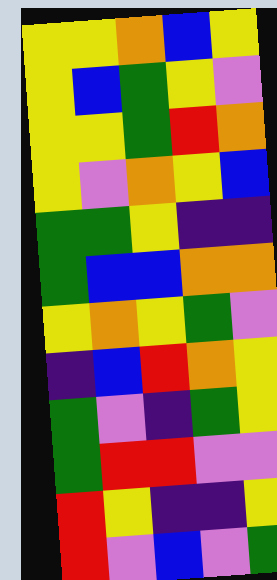[["yellow", "yellow", "orange", "blue", "yellow"], ["yellow", "blue", "green", "yellow", "violet"], ["yellow", "yellow", "green", "red", "orange"], ["yellow", "violet", "orange", "yellow", "blue"], ["green", "green", "yellow", "indigo", "indigo"], ["green", "blue", "blue", "orange", "orange"], ["yellow", "orange", "yellow", "green", "violet"], ["indigo", "blue", "red", "orange", "yellow"], ["green", "violet", "indigo", "green", "yellow"], ["green", "red", "red", "violet", "violet"], ["red", "yellow", "indigo", "indigo", "yellow"], ["red", "violet", "blue", "violet", "green"]]